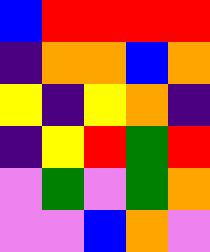[["blue", "red", "red", "red", "red"], ["indigo", "orange", "orange", "blue", "orange"], ["yellow", "indigo", "yellow", "orange", "indigo"], ["indigo", "yellow", "red", "green", "red"], ["violet", "green", "violet", "green", "orange"], ["violet", "violet", "blue", "orange", "violet"]]